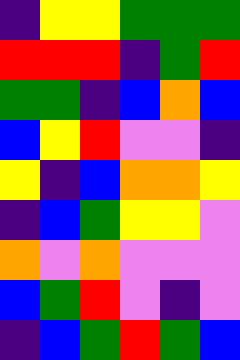[["indigo", "yellow", "yellow", "green", "green", "green"], ["red", "red", "red", "indigo", "green", "red"], ["green", "green", "indigo", "blue", "orange", "blue"], ["blue", "yellow", "red", "violet", "violet", "indigo"], ["yellow", "indigo", "blue", "orange", "orange", "yellow"], ["indigo", "blue", "green", "yellow", "yellow", "violet"], ["orange", "violet", "orange", "violet", "violet", "violet"], ["blue", "green", "red", "violet", "indigo", "violet"], ["indigo", "blue", "green", "red", "green", "blue"]]